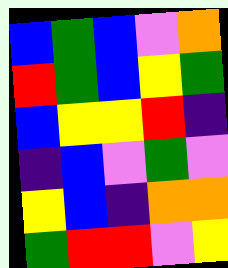[["blue", "green", "blue", "violet", "orange"], ["red", "green", "blue", "yellow", "green"], ["blue", "yellow", "yellow", "red", "indigo"], ["indigo", "blue", "violet", "green", "violet"], ["yellow", "blue", "indigo", "orange", "orange"], ["green", "red", "red", "violet", "yellow"]]